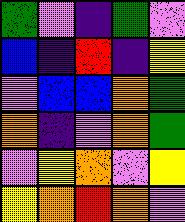[["green", "violet", "indigo", "green", "violet"], ["blue", "indigo", "red", "indigo", "yellow"], ["violet", "blue", "blue", "orange", "green"], ["orange", "indigo", "violet", "orange", "green"], ["violet", "yellow", "orange", "violet", "yellow"], ["yellow", "orange", "red", "orange", "violet"]]